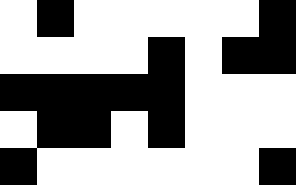[["white", "black", "white", "white", "white", "white", "white", "black"], ["white", "white", "white", "white", "black", "white", "black", "black"], ["black", "black", "black", "black", "black", "white", "white", "white"], ["white", "black", "black", "white", "black", "white", "white", "white"], ["black", "white", "white", "white", "white", "white", "white", "black"]]